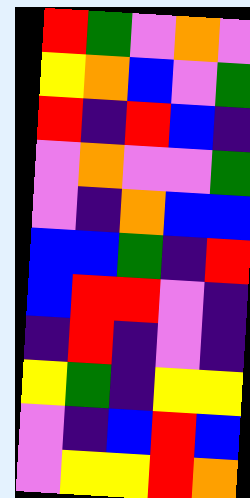[["red", "green", "violet", "orange", "violet"], ["yellow", "orange", "blue", "violet", "green"], ["red", "indigo", "red", "blue", "indigo"], ["violet", "orange", "violet", "violet", "green"], ["violet", "indigo", "orange", "blue", "blue"], ["blue", "blue", "green", "indigo", "red"], ["blue", "red", "red", "violet", "indigo"], ["indigo", "red", "indigo", "violet", "indigo"], ["yellow", "green", "indigo", "yellow", "yellow"], ["violet", "indigo", "blue", "red", "blue"], ["violet", "yellow", "yellow", "red", "orange"]]